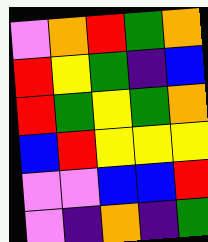[["violet", "orange", "red", "green", "orange"], ["red", "yellow", "green", "indigo", "blue"], ["red", "green", "yellow", "green", "orange"], ["blue", "red", "yellow", "yellow", "yellow"], ["violet", "violet", "blue", "blue", "red"], ["violet", "indigo", "orange", "indigo", "green"]]